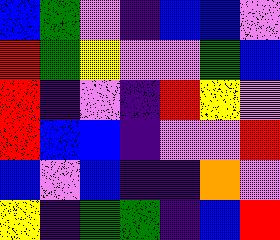[["blue", "green", "violet", "indigo", "blue", "blue", "violet"], ["red", "green", "yellow", "violet", "violet", "green", "blue"], ["red", "indigo", "violet", "indigo", "red", "yellow", "violet"], ["red", "blue", "blue", "indigo", "violet", "violet", "red"], ["blue", "violet", "blue", "indigo", "indigo", "orange", "violet"], ["yellow", "indigo", "green", "green", "indigo", "blue", "red"]]